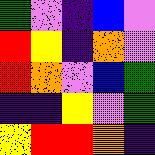[["green", "violet", "indigo", "blue", "violet"], ["red", "yellow", "indigo", "orange", "violet"], ["red", "orange", "violet", "blue", "green"], ["indigo", "indigo", "yellow", "violet", "green"], ["yellow", "red", "red", "orange", "indigo"]]